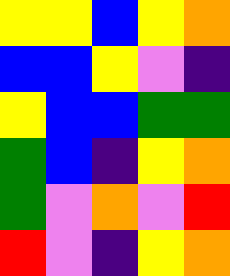[["yellow", "yellow", "blue", "yellow", "orange"], ["blue", "blue", "yellow", "violet", "indigo"], ["yellow", "blue", "blue", "green", "green"], ["green", "blue", "indigo", "yellow", "orange"], ["green", "violet", "orange", "violet", "red"], ["red", "violet", "indigo", "yellow", "orange"]]